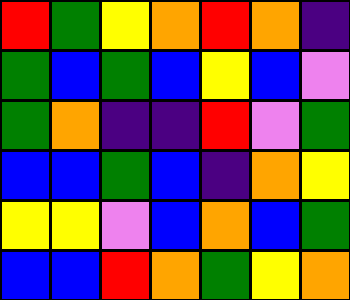[["red", "green", "yellow", "orange", "red", "orange", "indigo"], ["green", "blue", "green", "blue", "yellow", "blue", "violet"], ["green", "orange", "indigo", "indigo", "red", "violet", "green"], ["blue", "blue", "green", "blue", "indigo", "orange", "yellow"], ["yellow", "yellow", "violet", "blue", "orange", "blue", "green"], ["blue", "blue", "red", "orange", "green", "yellow", "orange"]]